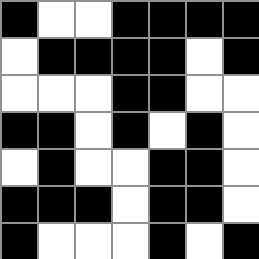[["black", "white", "white", "black", "black", "black", "black"], ["white", "black", "black", "black", "black", "white", "black"], ["white", "white", "white", "black", "black", "white", "white"], ["black", "black", "white", "black", "white", "black", "white"], ["white", "black", "white", "white", "black", "black", "white"], ["black", "black", "black", "white", "black", "black", "white"], ["black", "white", "white", "white", "black", "white", "black"]]